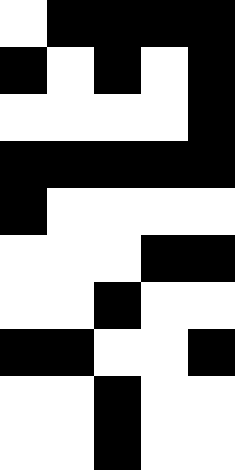[["white", "black", "black", "black", "black"], ["black", "white", "black", "white", "black"], ["white", "white", "white", "white", "black"], ["black", "black", "black", "black", "black"], ["black", "white", "white", "white", "white"], ["white", "white", "white", "black", "black"], ["white", "white", "black", "white", "white"], ["black", "black", "white", "white", "black"], ["white", "white", "black", "white", "white"], ["white", "white", "black", "white", "white"]]